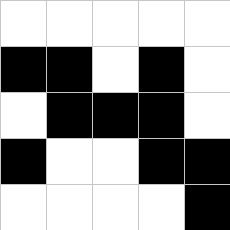[["white", "white", "white", "white", "white"], ["black", "black", "white", "black", "white"], ["white", "black", "black", "black", "white"], ["black", "white", "white", "black", "black"], ["white", "white", "white", "white", "black"]]